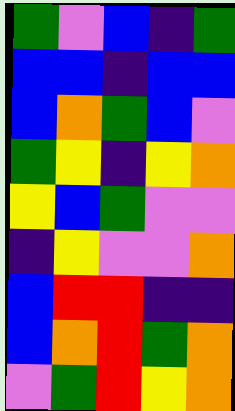[["green", "violet", "blue", "indigo", "green"], ["blue", "blue", "indigo", "blue", "blue"], ["blue", "orange", "green", "blue", "violet"], ["green", "yellow", "indigo", "yellow", "orange"], ["yellow", "blue", "green", "violet", "violet"], ["indigo", "yellow", "violet", "violet", "orange"], ["blue", "red", "red", "indigo", "indigo"], ["blue", "orange", "red", "green", "orange"], ["violet", "green", "red", "yellow", "orange"]]